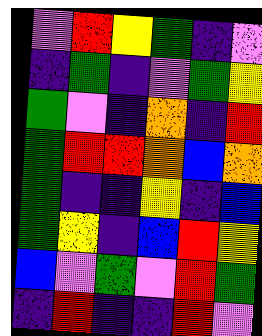[["violet", "red", "yellow", "green", "indigo", "violet"], ["indigo", "green", "indigo", "violet", "green", "yellow"], ["green", "violet", "indigo", "orange", "indigo", "red"], ["green", "red", "red", "orange", "blue", "orange"], ["green", "indigo", "indigo", "yellow", "indigo", "blue"], ["green", "yellow", "indigo", "blue", "red", "yellow"], ["blue", "violet", "green", "violet", "red", "green"], ["indigo", "red", "indigo", "indigo", "red", "violet"]]